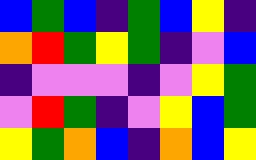[["blue", "green", "blue", "indigo", "green", "blue", "yellow", "indigo"], ["orange", "red", "green", "yellow", "green", "indigo", "violet", "blue"], ["indigo", "violet", "violet", "violet", "indigo", "violet", "yellow", "green"], ["violet", "red", "green", "indigo", "violet", "yellow", "blue", "green"], ["yellow", "green", "orange", "blue", "indigo", "orange", "blue", "yellow"]]